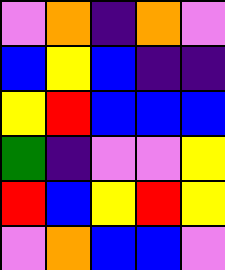[["violet", "orange", "indigo", "orange", "violet"], ["blue", "yellow", "blue", "indigo", "indigo"], ["yellow", "red", "blue", "blue", "blue"], ["green", "indigo", "violet", "violet", "yellow"], ["red", "blue", "yellow", "red", "yellow"], ["violet", "orange", "blue", "blue", "violet"]]